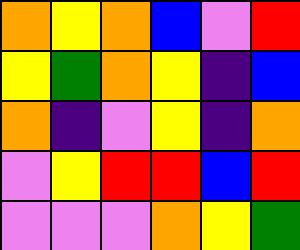[["orange", "yellow", "orange", "blue", "violet", "red"], ["yellow", "green", "orange", "yellow", "indigo", "blue"], ["orange", "indigo", "violet", "yellow", "indigo", "orange"], ["violet", "yellow", "red", "red", "blue", "red"], ["violet", "violet", "violet", "orange", "yellow", "green"]]